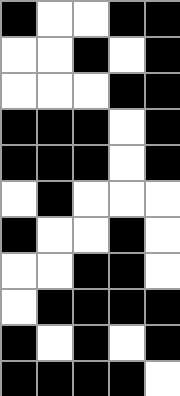[["black", "white", "white", "black", "black"], ["white", "white", "black", "white", "black"], ["white", "white", "white", "black", "black"], ["black", "black", "black", "white", "black"], ["black", "black", "black", "white", "black"], ["white", "black", "white", "white", "white"], ["black", "white", "white", "black", "white"], ["white", "white", "black", "black", "white"], ["white", "black", "black", "black", "black"], ["black", "white", "black", "white", "black"], ["black", "black", "black", "black", "white"]]